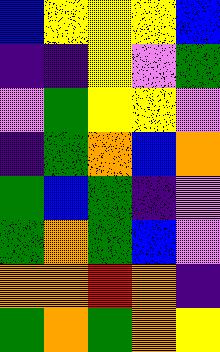[["blue", "yellow", "yellow", "yellow", "blue"], ["indigo", "indigo", "yellow", "violet", "green"], ["violet", "green", "yellow", "yellow", "violet"], ["indigo", "green", "orange", "blue", "orange"], ["green", "blue", "green", "indigo", "violet"], ["green", "orange", "green", "blue", "violet"], ["orange", "orange", "red", "orange", "indigo"], ["green", "orange", "green", "orange", "yellow"]]